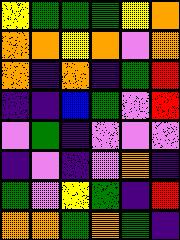[["yellow", "green", "green", "green", "yellow", "orange"], ["orange", "orange", "yellow", "orange", "violet", "orange"], ["orange", "indigo", "orange", "indigo", "green", "red"], ["indigo", "indigo", "blue", "green", "violet", "red"], ["violet", "green", "indigo", "violet", "violet", "violet"], ["indigo", "violet", "indigo", "violet", "orange", "indigo"], ["green", "violet", "yellow", "green", "indigo", "red"], ["orange", "orange", "green", "orange", "green", "indigo"]]